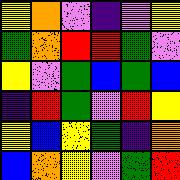[["yellow", "orange", "violet", "indigo", "violet", "yellow"], ["green", "orange", "red", "red", "green", "violet"], ["yellow", "violet", "green", "blue", "green", "blue"], ["indigo", "red", "green", "violet", "red", "yellow"], ["yellow", "blue", "yellow", "green", "indigo", "orange"], ["blue", "orange", "yellow", "violet", "green", "red"]]